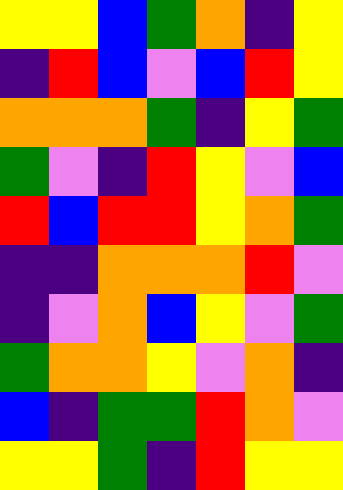[["yellow", "yellow", "blue", "green", "orange", "indigo", "yellow"], ["indigo", "red", "blue", "violet", "blue", "red", "yellow"], ["orange", "orange", "orange", "green", "indigo", "yellow", "green"], ["green", "violet", "indigo", "red", "yellow", "violet", "blue"], ["red", "blue", "red", "red", "yellow", "orange", "green"], ["indigo", "indigo", "orange", "orange", "orange", "red", "violet"], ["indigo", "violet", "orange", "blue", "yellow", "violet", "green"], ["green", "orange", "orange", "yellow", "violet", "orange", "indigo"], ["blue", "indigo", "green", "green", "red", "orange", "violet"], ["yellow", "yellow", "green", "indigo", "red", "yellow", "yellow"]]